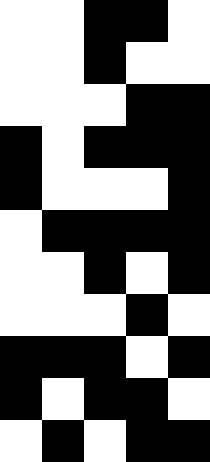[["white", "white", "black", "black", "white"], ["white", "white", "black", "white", "white"], ["white", "white", "white", "black", "black"], ["black", "white", "black", "black", "black"], ["black", "white", "white", "white", "black"], ["white", "black", "black", "black", "black"], ["white", "white", "black", "white", "black"], ["white", "white", "white", "black", "white"], ["black", "black", "black", "white", "black"], ["black", "white", "black", "black", "white"], ["white", "black", "white", "black", "black"]]